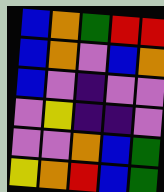[["blue", "orange", "green", "red", "red"], ["blue", "orange", "violet", "blue", "orange"], ["blue", "violet", "indigo", "violet", "violet"], ["violet", "yellow", "indigo", "indigo", "violet"], ["violet", "violet", "orange", "blue", "green"], ["yellow", "orange", "red", "blue", "green"]]